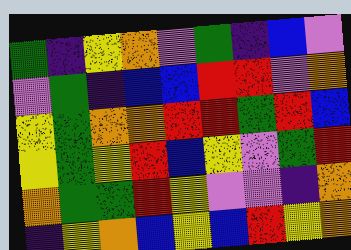[["green", "indigo", "yellow", "orange", "violet", "green", "indigo", "blue", "violet"], ["violet", "green", "indigo", "blue", "blue", "red", "red", "violet", "orange"], ["yellow", "green", "orange", "orange", "red", "red", "green", "red", "blue"], ["yellow", "green", "yellow", "red", "blue", "yellow", "violet", "green", "red"], ["orange", "green", "green", "red", "yellow", "violet", "violet", "indigo", "orange"], ["indigo", "yellow", "orange", "blue", "yellow", "blue", "red", "yellow", "orange"]]